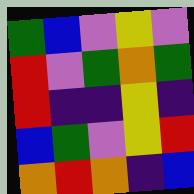[["green", "blue", "violet", "yellow", "violet"], ["red", "violet", "green", "orange", "green"], ["red", "indigo", "indigo", "yellow", "indigo"], ["blue", "green", "violet", "yellow", "red"], ["orange", "red", "orange", "indigo", "blue"]]